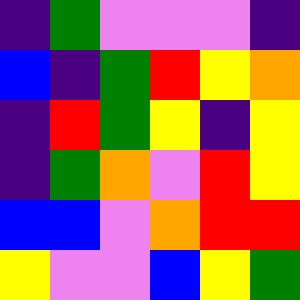[["indigo", "green", "violet", "violet", "violet", "indigo"], ["blue", "indigo", "green", "red", "yellow", "orange"], ["indigo", "red", "green", "yellow", "indigo", "yellow"], ["indigo", "green", "orange", "violet", "red", "yellow"], ["blue", "blue", "violet", "orange", "red", "red"], ["yellow", "violet", "violet", "blue", "yellow", "green"]]